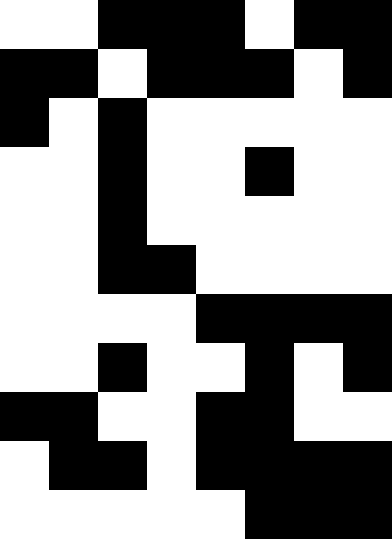[["white", "white", "black", "black", "black", "white", "black", "black"], ["black", "black", "white", "black", "black", "black", "white", "black"], ["black", "white", "black", "white", "white", "white", "white", "white"], ["white", "white", "black", "white", "white", "black", "white", "white"], ["white", "white", "black", "white", "white", "white", "white", "white"], ["white", "white", "black", "black", "white", "white", "white", "white"], ["white", "white", "white", "white", "black", "black", "black", "black"], ["white", "white", "black", "white", "white", "black", "white", "black"], ["black", "black", "white", "white", "black", "black", "white", "white"], ["white", "black", "black", "white", "black", "black", "black", "black"], ["white", "white", "white", "white", "white", "black", "black", "black"]]